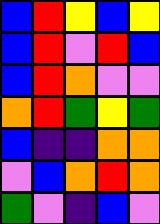[["blue", "red", "yellow", "blue", "yellow"], ["blue", "red", "violet", "red", "blue"], ["blue", "red", "orange", "violet", "violet"], ["orange", "red", "green", "yellow", "green"], ["blue", "indigo", "indigo", "orange", "orange"], ["violet", "blue", "orange", "red", "orange"], ["green", "violet", "indigo", "blue", "violet"]]